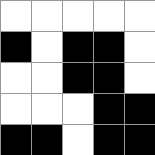[["white", "white", "white", "white", "white"], ["black", "white", "black", "black", "white"], ["white", "white", "black", "black", "white"], ["white", "white", "white", "black", "black"], ["black", "black", "white", "black", "black"]]